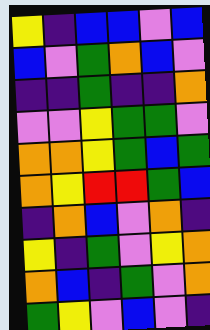[["yellow", "indigo", "blue", "blue", "violet", "blue"], ["blue", "violet", "green", "orange", "blue", "violet"], ["indigo", "indigo", "green", "indigo", "indigo", "orange"], ["violet", "violet", "yellow", "green", "green", "violet"], ["orange", "orange", "yellow", "green", "blue", "green"], ["orange", "yellow", "red", "red", "green", "blue"], ["indigo", "orange", "blue", "violet", "orange", "indigo"], ["yellow", "indigo", "green", "violet", "yellow", "orange"], ["orange", "blue", "indigo", "green", "violet", "orange"], ["green", "yellow", "violet", "blue", "violet", "indigo"]]